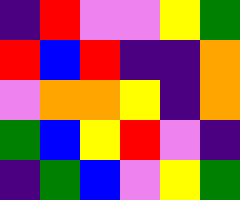[["indigo", "red", "violet", "violet", "yellow", "green"], ["red", "blue", "red", "indigo", "indigo", "orange"], ["violet", "orange", "orange", "yellow", "indigo", "orange"], ["green", "blue", "yellow", "red", "violet", "indigo"], ["indigo", "green", "blue", "violet", "yellow", "green"]]